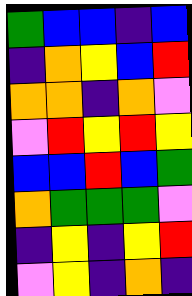[["green", "blue", "blue", "indigo", "blue"], ["indigo", "orange", "yellow", "blue", "red"], ["orange", "orange", "indigo", "orange", "violet"], ["violet", "red", "yellow", "red", "yellow"], ["blue", "blue", "red", "blue", "green"], ["orange", "green", "green", "green", "violet"], ["indigo", "yellow", "indigo", "yellow", "red"], ["violet", "yellow", "indigo", "orange", "indigo"]]